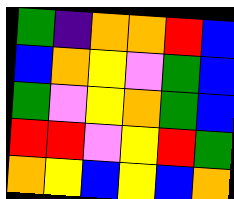[["green", "indigo", "orange", "orange", "red", "blue"], ["blue", "orange", "yellow", "violet", "green", "blue"], ["green", "violet", "yellow", "orange", "green", "blue"], ["red", "red", "violet", "yellow", "red", "green"], ["orange", "yellow", "blue", "yellow", "blue", "orange"]]